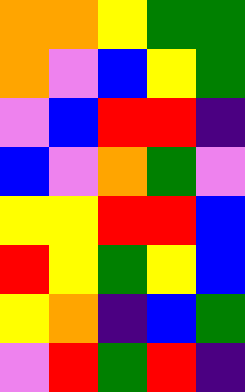[["orange", "orange", "yellow", "green", "green"], ["orange", "violet", "blue", "yellow", "green"], ["violet", "blue", "red", "red", "indigo"], ["blue", "violet", "orange", "green", "violet"], ["yellow", "yellow", "red", "red", "blue"], ["red", "yellow", "green", "yellow", "blue"], ["yellow", "orange", "indigo", "blue", "green"], ["violet", "red", "green", "red", "indigo"]]